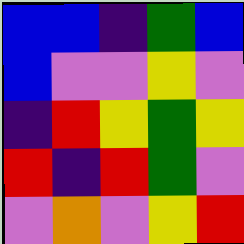[["blue", "blue", "indigo", "green", "blue"], ["blue", "violet", "violet", "yellow", "violet"], ["indigo", "red", "yellow", "green", "yellow"], ["red", "indigo", "red", "green", "violet"], ["violet", "orange", "violet", "yellow", "red"]]